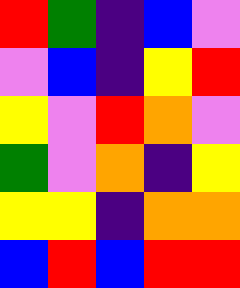[["red", "green", "indigo", "blue", "violet"], ["violet", "blue", "indigo", "yellow", "red"], ["yellow", "violet", "red", "orange", "violet"], ["green", "violet", "orange", "indigo", "yellow"], ["yellow", "yellow", "indigo", "orange", "orange"], ["blue", "red", "blue", "red", "red"]]